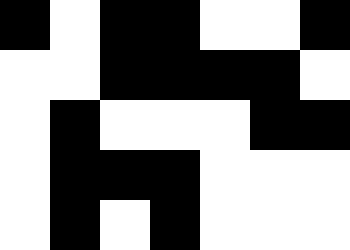[["black", "white", "black", "black", "white", "white", "black"], ["white", "white", "black", "black", "black", "black", "white"], ["white", "black", "white", "white", "white", "black", "black"], ["white", "black", "black", "black", "white", "white", "white"], ["white", "black", "white", "black", "white", "white", "white"]]